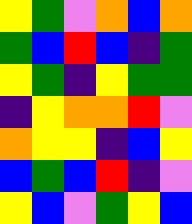[["yellow", "green", "violet", "orange", "blue", "orange"], ["green", "blue", "red", "blue", "indigo", "green"], ["yellow", "green", "indigo", "yellow", "green", "green"], ["indigo", "yellow", "orange", "orange", "red", "violet"], ["orange", "yellow", "yellow", "indigo", "blue", "yellow"], ["blue", "green", "blue", "red", "indigo", "violet"], ["yellow", "blue", "violet", "green", "yellow", "blue"]]